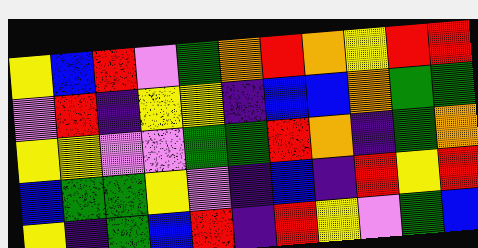[["yellow", "blue", "red", "violet", "green", "orange", "red", "orange", "yellow", "red", "red"], ["violet", "red", "indigo", "yellow", "yellow", "indigo", "blue", "blue", "orange", "green", "green"], ["yellow", "yellow", "violet", "violet", "green", "green", "red", "orange", "indigo", "green", "orange"], ["blue", "green", "green", "yellow", "violet", "indigo", "blue", "indigo", "red", "yellow", "red"], ["yellow", "indigo", "green", "blue", "red", "indigo", "red", "yellow", "violet", "green", "blue"]]